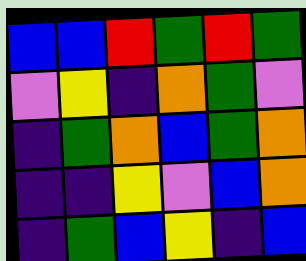[["blue", "blue", "red", "green", "red", "green"], ["violet", "yellow", "indigo", "orange", "green", "violet"], ["indigo", "green", "orange", "blue", "green", "orange"], ["indigo", "indigo", "yellow", "violet", "blue", "orange"], ["indigo", "green", "blue", "yellow", "indigo", "blue"]]